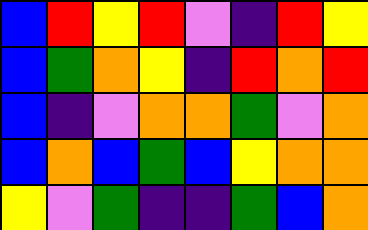[["blue", "red", "yellow", "red", "violet", "indigo", "red", "yellow"], ["blue", "green", "orange", "yellow", "indigo", "red", "orange", "red"], ["blue", "indigo", "violet", "orange", "orange", "green", "violet", "orange"], ["blue", "orange", "blue", "green", "blue", "yellow", "orange", "orange"], ["yellow", "violet", "green", "indigo", "indigo", "green", "blue", "orange"]]